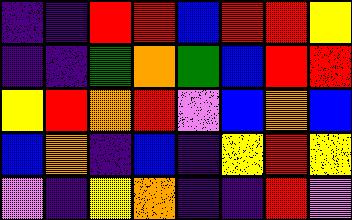[["indigo", "indigo", "red", "red", "blue", "red", "red", "yellow"], ["indigo", "indigo", "green", "orange", "green", "blue", "red", "red"], ["yellow", "red", "orange", "red", "violet", "blue", "orange", "blue"], ["blue", "orange", "indigo", "blue", "indigo", "yellow", "red", "yellow"], ["violet", "indigo", "yellow", "orange", "indigo", "indigo", "red", "violet"]]